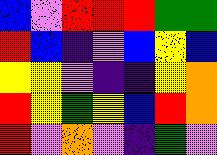[["blue", "violet", "red", "red", "red", "green", "green"], ["red", "blue", "indigo", "violet", "blue", "yellow", "blue"], ["yellow", "yellow", "violet", "indigo", "indigo", "yellow", "orange"], ["red", "yellow", "green", "yellow", "blue", "red", "orange"], ["red", "violet", "orange", "violet", "indigo", "green", "violet"]]